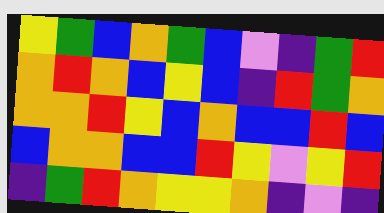[["yellow", "green", "blue", "orange", "green", "blue", "violet", "indigo", "green", "red"], ["orange", "red", "orange", "blue", "yellow", "blue", "indigo", "red", "green", "orange"], ["orange", "orange", "red", "yellow", "blue", "orange", "blue", "blue", "red", "blue"], ["blue", "orange", "orange", "blue", "blue", "red", "yellow", "violet", "yellow", "red"], ["indigo", "green", "red", "orange", "yellow", "yellow", "orange", "indigo", "violet", "indigo"]]